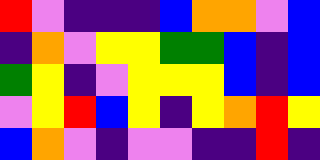[["red", "violet", "indigo", "indigo", "indigo", "blue", "orange", "orange", "violet", "blue"], ["indigo", "orange", "violet", "yellow", "yellow", "green", "green", "blue", "indigo", "blue"], ["green", "yellow", "indigo", "violet", "yellow", "yellow", "yellow", "blue", "indigo", "blue"], ["violet", "yellow", "red", "blue", "yellow", "indigo", "yellow", "orange", "red", "yellow"], ["blue", "orange", "violet", "indigo", "violet", "violet", "indigo", "indigo", "red", "indigo"]]